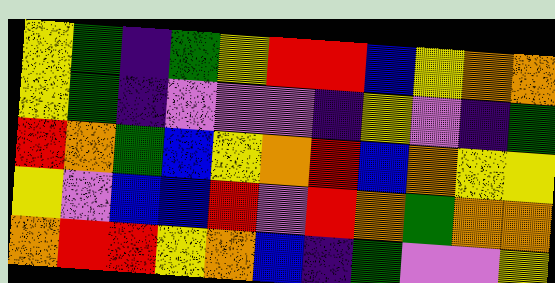[["yellow", "green", "indigo", "green", "yellow", "red", "red", "blue", "yellow", "orange", "orange"], ["yellow", "green", "indigo", "violet", "violet", "violet", "indigo", "yellow", "violet", "indigo", "green"], ["red", "orange", "green", "blue", "yellow", "orange", "red", "blue", "orange", "yellow", "yellow"], ["yellow", "violet", "blue", "blue", "red", "violet", "red", "orange", "green", "orange", "orange"], ["orange", "red", "red", "yellow", "orange", "blue", "indigo", "green", "violet", "violet", "yellow"]]